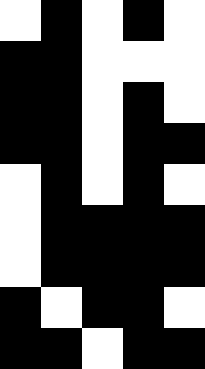[["white", "black", "white", "black", "white"], ["black", "black", "white", "white", "white"], ["black", "black", "white", "black", "white"], ["black", "black", "white", "black", "black"], ["white", "black", "white", "black", "white"], ["white", "black", "black", "black", "black"], ["white", "black", "black", "black", "black"], ["black", "white", "black", "black", "white"], ["black", "black", "white", "black", "black"]]